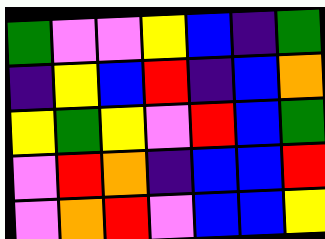[["green", "violet", "violet", "yellow", "blue", "indigo", "green"], ["indigo", "yellow", "blue", "red", "indigo", "blue", "orange"], ["yellow", "green", "yellow", "violet", "red", "blue", "green"], ["violet", "red", "orange", "indigo", "blue", "blue", "red"], ["violet", "orange", "red", "violet", "blue", "blue", "yellow"]]